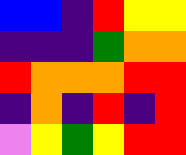[["blue", "blue", "indigo", "red", "yellow", "yellow"], ["indigo", "indigo", "indigo", "green", "orange", "orange"], ["red", "orange", "orange", "orange", "red", "red"], ["indigo", "orange", "indigo", "red", "indigo", "red"], ["violet", "yellow", "green", "yellow", "red", "red"]]